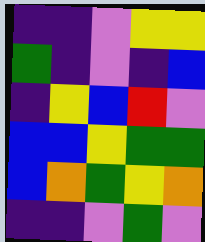[["indigo", "indigo", "violet", "yellow", "yellow"], ["green", "indigo", "violet", "indigo", "blue"], ["indigo", "yellow", "blue", "red", "violet"], ["blue", "blue", "yellow", "green", "green"], ["blue", "orange", "green", "yellow", "orange"], ["indigo", "indigo", "violet", "green", "violet"]]